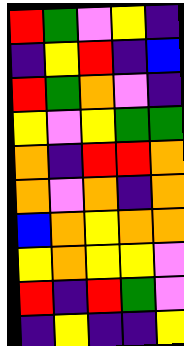[["red", "green", "violet", "yellow", "indigo"], ["indigo", "yellow", "red", "indigo", "blue"], ["red", "green", "orange", "violet", "indigo"], ["yellow", "violet", "yellow", "green", "green"], ["orange", "indigo", "red", "red", "orange"], ["orange", "violet", "orange", "indigo", "orange"], ["blue", "orange", "yellow", "orange", "orange"], ["yellow", "orange", "yellow", "yellow", "violet"], ["red", "indigo", "red", "green", "violet"], ["indigo", "yellow", "indigo", "indigo", "yellow"]]